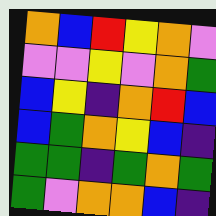[["orange", "blue", "red", "yellow", "orange", "violet"], ["violet", "violet", "yellow", "violet", "orange", "green"], ["blue", "yellow", "indigo", "orange", "red", "blue"], ["blue", "green", "orange", "yellow", "blue", "indigo"], ["green", "green", "indigo", "green", "orange", "green"], ["green", "violet", "orange", "orange", "blue", "indigo"]]